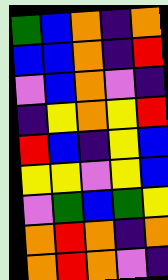[["green", "blue", "orange", "indigo", "orange"], ["blue", "blue", "orange", "indigo", "red"], ["violet", "blue", "orange", "violet", "indigo"], ["indigo", "yellow", "orange", "yellow", "red"], ["red", "blue", "indigo", "yellow", "blue"], ["yellow", "yellow", "violet", "yellow", "blue"], ["violet", "green", "blue", "green", "yellow"], ["orange", "red", "orange", "indigo", "orange"], ["orange", "red", "orange", "violet", "indigo"]]